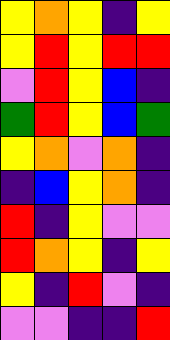[["yellow", "orange", "yellow", "indigo", "yellow"], ["yellow", "red", "yellow", "red", "red"], ["violet", "red", "yellow", "blue", "indigo"], ["green", "red", "yellow", "blue", "green"], ["yellow", "orange", "violet", "orange", "indigo"], ["indigo", "blue", "yellow", "orange", "indigo"], ["red", "indigo", "yellow", "violet", "violet"], ["red", "orange", "yellow", "indigo", "yellow"], ["yellow", "indigo", "red", "violet", "indigo"], ["violet", "violet", "indigo", "indigo", "red"]]